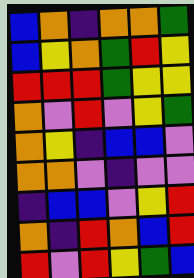[["blue", "orange", "indigo", "orange", "orange", "green"], ["blue", "yellow", "orange", "green", "red", "yellow"], ["red", "red", "red", "green", "yellow", "yellow"], ["orange", "violet", "red", "violet", "yellow", "green"], ["orange", "yellow", "indigo", "blue", "blue", "violet"], ["orange", "orange", "violet", "indigo", "violet", "violet"], ["indigo", "blue", "blue", "violet", "yellow", "red"], ["orange", "indigo", "red", "orange", "blue", "red"], ["red", "violet", "red", "yellow", "green", "blue"]]